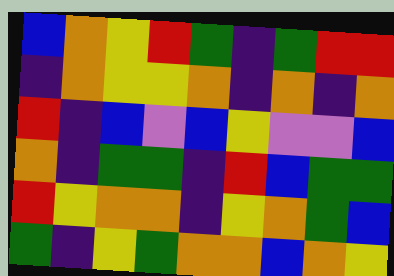[["blue", "orange", "yellow", "red", "green", "indigo", "green", "red", "red"], ["indigo", "orange", "yellow", "yellow", "orange", "indigo", "orange", "indigo", "orange"], ["red", "indigo", "blue", "violet", "blue", "yellow", "violet", "violet", "blue"], ["orange", "indigo", "green", "green", "indigo", "red", "blue", "green", "green"], ["red", "yellow", "orange", "orange", "indigo", "yellow", "orange", "green", "blue"], ["green", "indigo", "yellow", "green", "orange", "orange", "blue", "orange", "yellow"]]